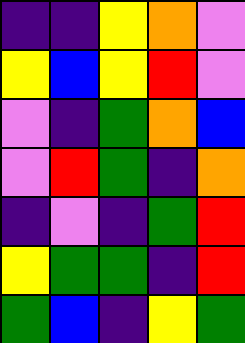[["indigo", "indigo", "yellow", "orange", "violet"], ["yellow", "blue", "yellow", "red", "violet"], ["violet", "indigo", "green", "orange", "blue"], ["violet", "red", "green", "indigo", "orange"], ["indigo", "violet", "indigo", "green", "red"], ["yellow", "green", "green", "indigo", "red"], ["green", "blue", "indigo", "yellow", "green"]]